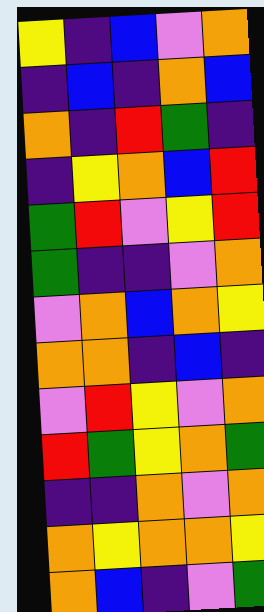[["yellow", "indigo", "blue", "violet", "orange"], ["indigo", "blue", "indigo", "orange", "blue"], ["orange", "indigo", "red", "green", "indigo"], ["indigo", "yellow", "orange", "blue", "red"], ["green", "red", "violet", "yellow", "red"], ["green", "indigo", "indigo", "violet", "orange"], ["violet", "orange", "blue", "orange", "yellow"], ["orange", "orange", "indigo", "blue", "indigo"], ["violet", "red", "yellow", "violet", "orange"], ["red", "green", "yellow", "orange", "green"], ["indigo", "indigo", "orange", "violet", "orange"], ["orange", "yellow", "orange", "orange", "yellow"], ["orange", "blue", "indigo", "violet", "green"]]